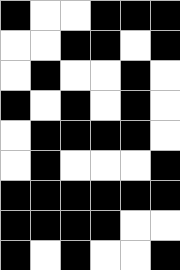[["black", "white", "white", "black", "black", "black"], ["white", "white", "black", "black", "white", "black"], ["white", "black", "white", "white", "black", "white"], ["black", "white", "black", "white", "black", "white"], ["white", "black", "black", "black", "black", "white"], ["white", "black", "white", "white", "white", "black"], ["black", "black", "black", "black", "black", "black"], ["black", "black", "black", "black", "white", "white"], ["black", "white", "black", "white", "white", "black"]]